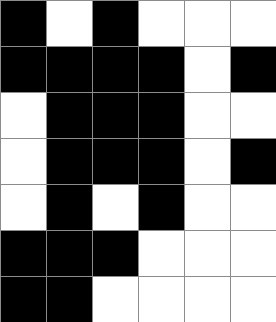[["black", "white", "black", "white", "white", "white"], ["black", "black", "black", "black", "white", "black"], ["white", "black", "black", "black", "white", "white"], ["white", "black", "black", "black", "white", "black"], ["white", "black", "white", "black", "white", "white"], ["black", "black", "black", "white", "white", "white"], ["black", "black", "white", "white", "white", "white"]]